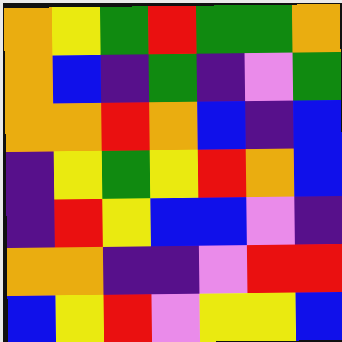[["orange", "yellow", "green", "red", "green", "green", "orange"], ["orange", "blue", "indigo", "green", "indigo", "violet", "green"], ["orange", "orange", "red", "orange", "blue", "indigo", "blue"], ["indigo", "yellow", "green", "yellow", "red", "orange", "blue"], ["indigo", "red", "yellow", "blue", "blue", "violet", "indigo"], ["orange", "orange", "indigo", "indigo", "violet", "red", "red"], ["blue", "yellow", "red", "violet", "yellow", "yellow", "blue"]]